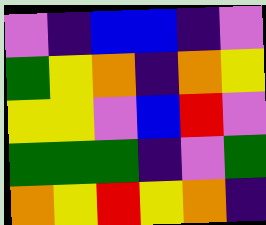[["violet", "indigo", "blue", "blue", "indigo", "violet"], ["green", "yellow", "orange", "indigo", "orange", "yellow"], ["yellow", "yellow", "violet", "blue", "red", "violet"], ["green", "green", "green", "indigo", "violet", "green"], ["orange", "yellow", "red", "yellow", "orange", "indigo"]]